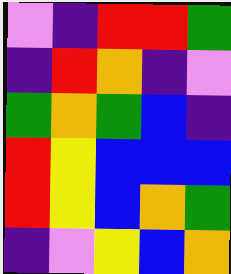[["violet", "indigo", "red", "red", "green"], ["indigo", "red", "orange", "indigo", "violet"], ["green", "orange", "green", "blue", "indigo"], ["red", "yellow", "blue", "blue", "blue"], ["red", "yellow", "blue", "orange", "green"], ["indigo", "violet", "yellow", "blue", "orange"]]